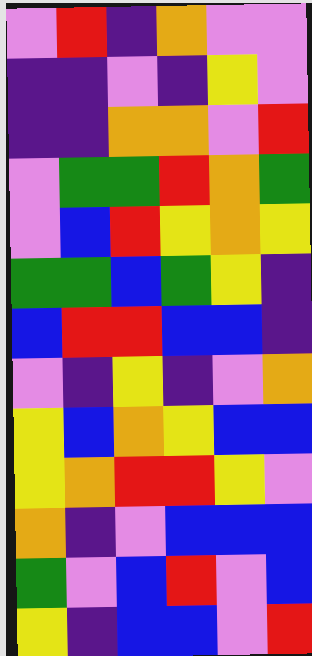[["violet", "red", "indigo", "orange", "violet", "violet"], ["indigo", "indigo", "violet", "indigo", "yellow", "violet"], ["indigo", "indigo", "orange", "orange", "violet", "red"], ["violet", "green", "green", "red", "orange", "green"], ["violet", "blue", "red", "yellow", "orange", "yellow"], ["green", "green", "blue", "green", "yellow", "indigo"], ["blue", "red", "red", "blue", "blue", "indigo"], ["violet", "indigo", "yellow", "indigo", "violet", "orange"], ["yellow", "blue", "orange", "yellow", "blue", "blue"], ["yellow", "orange", "red", "red", "yellow", "violet"], ["orange", "indigo", "violet", "blue", "blue", "blue"], ["green", "violet", "blue", "red", "violet", "blue"], ["yellow", "indigo", "blue", "blue", "violet", "red"]]